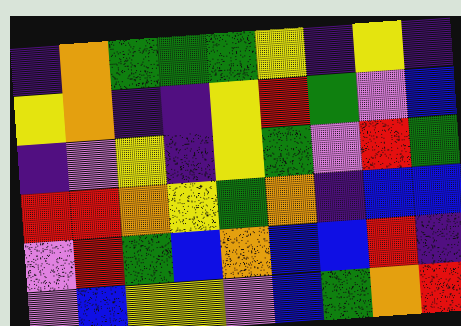[["indigo", "orange", "green", "green", "green", "yellow", "indigo", "yellow", "indigo"], ["yellow", "orange", "indigo", "indigo", "yellow", "red", "green", "violet", "blue"], ["indigo", "violet", "yellow", "indigo", "yellow", "green", "violet", "red", "green"], ["red", "red", "orange", "yellow", "green", "orange", "indigo", "blue", "blue"], ["violet", "red", "green", "blue", "orange", "blue", "blue", "red", "indigo"], ["violet", "blue", "yellow", "yellow", "violet", "blue", "green", "orange", "red"]]